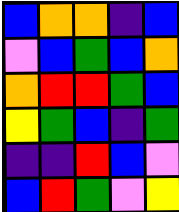[["blue", "orange", "orange", "indigo", "blue"], ["violet", "blue", "green", "blue", "orange"], ["orange", "red", "red", "green", "blue"], ["yellow", "green", "blue", "indigo", "green"], ["indigo", "indigo", "red", "blue", "violet"], ["blue", "red", "green", "violet", "yellow"]]